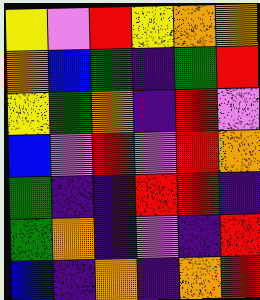[["yellow", "violet", "red", "yellow", "orange", "orange"], ["orange", "blue", "green", "indigo", "green", "red"], ["yellow", "green", "orange", "indigo", "red", "violet"], ["blue", "violet", "red", "violet", "red", "orange"], ["green", "indigo", "indigo", "red", "red", "indigo"], ["green", "orange", "indigo", "violet", "indigo", "red"], ["blue", "indigo", "orange", "indigo", "orange", "red"]]